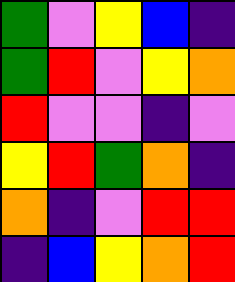[["green", "violet", "yellow", "blue", "indigo"], ["green", "red", "violet", "yellow", "orange"], ["red", "violet", "violet", "indigo", "violet"], ["yellow", "red", "green", "orange", "indigo"], ["orange", "indigo", "violet", "red", "red"], ["indigo", "blue", "yellow", "orange", "red"]]